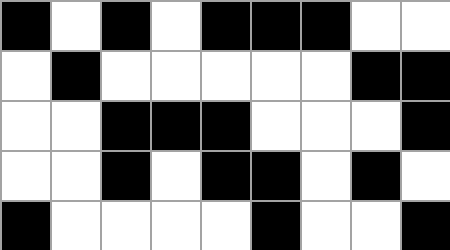[["black", "white", "black", "white", "black", "black", "black", "white", "white"], ["white", "black", "white", "white", "white", "white", "white", "black", "black"], ["white", "white", "black", "black", "black", "white", "white", "white", "black"], ["white", "white", "black", "white", "black", "black", "white", "black", "white"], ["black", "white", "white", "white", "white", "black", "white", "white", "black"]]